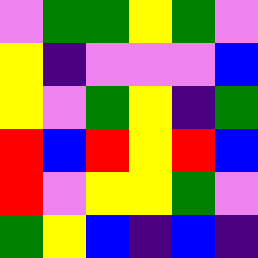[["violet", "green", "green", "yellow", "green", "violet"], ["yellow", "indigo", "violet", "violet", "violet", "blue"], ["yellow", "violet", "green", "yellow", "indigo", "green"], ["red", "blue", "red", "yellow", "red", "blue"], ["red", "violet", "yellow", "yellow", "green", "violet"], ["green", "yellow", "blue", "indigo", "blue", "indigo"]]